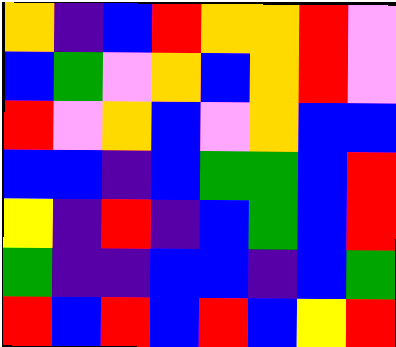[["orange", "indigo", "blue", "red", "orange", "orange", "red", "violet"], ["blue", "green", "violet", "orange", "blue", "orange", "red", "violet"], ["red", "violet", "orange", "blue", "violet", "orange", "blue", "blue"], ["blue", "blue", "indigo", "blue", "green", "green", "blue", "red"], ["yellow", "indigo", "red", "indigo", "blue", "green", "blue", "red"], ["green", "indigo", "indigo", "blue", "blue", "indigo", "blue", "green"], ["red", "blue", "red", "blue", "red", "blue", "yellow", "red"]]